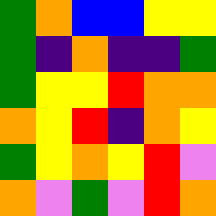[["green", "orange", "blue", "blue", "yellow", "yellow"], ["green", "indigo", "orange", "indigo", "indigo", "green"], ["green", "yellow", "yellow", "red", "orange", "orange"], ["orange", "yellow", "red", "indigo", "orange", "yellow"], ["green", "yellow", "orange", "yellow", "red", "violet"], ["orange", "violet", "green", "violet", "red", "orange"]]